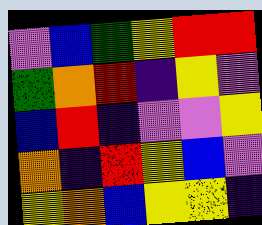[["violet", "blue", "green", "yellow", "red", "red"], ["green", "orange", "red", "indigo", "yellow", "violet"], ["blue", "red", "indigo", "violet", "violet", "yellow"], ["orange", "indigo", "red", "yellow", "blue", "violet"], ["yellow", "orange", "blue", "yellow", "yellow", "indigo"]]